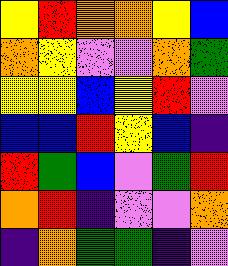[["yellow", "red", "orange", "orange", "yellow", "blue"], ["orange", "yellow", "violet", "violet", "orange", "green"], ["yellow", "yellow", "blue", "yellow", "red", "violet"], ["blue", "blue", "red", "yellow", "blue", "indigo"], ["red", "green", "blue", "violet", "green", "red"], ["orange", "red", "indigo", "violet", "violet", "orange"], ["indigo", "orange", "green", "green", "indigo", "violet"]]